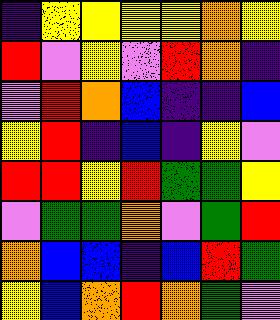[["indigo", "yellow", "yellow", "yellow", "yellow", "orange", "yellow"], ["red", "violet", "yellow", "violet", "red", "orange", "indigo"], ["violet", "red", "orange", "blue", "indigo", "indigo", "blue"], ["yellow", "red", "indigo", "blue", "indigo", "yellow", "violet"], ["red", "red", "yellow", "red", "green", "green", "yellow"], ["violet", "green", "green", "orange", "violet", "green", "red"], ["orange", "blue", "blue", "indigo", "blue", "red", "green"], ["yellow", "blue", "orange", "red", "orange", "green", "violet"]]